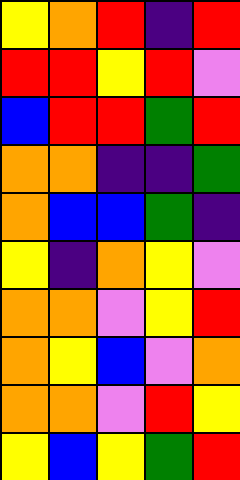[["yellow", "orange", "red", "indigo", "red"], ["red", "red", "yellow", "red", "violet"], ["blue", "red", "red", "green", "red"], ["orange", "orange", "indigo", "indigo", "green"], ["orange", "blue", "blue", "green", "indigo"], ["yellow", "indigo", "orange", "yellow", "violet"], ["orange", "orange", "violet", "yellow", "red"], ["orange", "yellow", "blue", "violet", "orange"], ["orange", "orange", "violet", "red", "yellow"], ["yellow", "blue", "yellow", "green", "red"]]